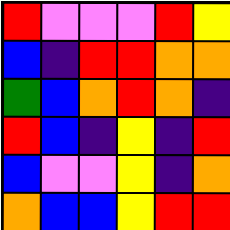[["red", "violet", "violet", "violet", "red", "yellow"], ["blue", "indigo", "red", "red", "orange", "orange"], ["green", "blue", "orange", "red", "orange", "indigo"], ["red", "blue", "indigo", "yellow", "indigo", "red"], ["blue", "violet", "violet", "yellow", "indigo", "orange"], ["orange", "blue", "blue", "yellow", "red", "red"]]